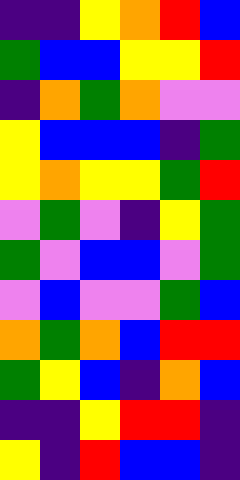[["indigo", "indigo", "yellow", "orange", "red", "blue"], ["green", "blue", "blue", "yellow", "yellow", "red"], ["indigo", "orange", "green", "orange", "violet", "violet"], ["yellow", "blue", "blue", "blue", "indigo", "green"], ["yellow", "orange", "yellow", "yellow", "green", "red"], ["violet", "green", "violet", "indigo", "yellow", "green"], ["green", "violet", "blue", "blue", "violet", "green"], ["violet", "blue", "violet", "violet", "green", "blue"], ["orange", "green", "orange", "blue", "red", "red"], ["green", "yellow", "blue", "indigo", "orange", "blue"], ["indigo", "indigo", "yellow", "red", "red", "indigo"], ["yellow", "indigo", "red", "blue", "blue", "indigo"]]